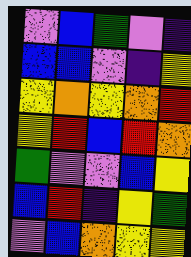[["violet", "blue", "green", "violet", "indigo"], ["blue", "blue", "violet", "indigo", "yellow"], ["yellow", "orange", "yellow", "orange", "red"], ["yellow", "red", "blue", "red", "orange"], ["green", "violet", "violet", "blue", "yellow"], ["blue", "red", "indigo", "yellow", "green"], ["violet", "blue", "orange", "yellow", "yellow"]]